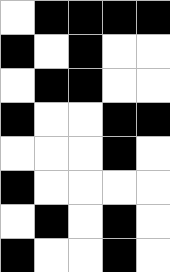[["white", "black", "black", "black", "black"], ["black", "white", "black", "white", "white"], ["white", "black", "black", "white", "white"], ["black", "white", "white", "black", "black"], ["white", "white", "white", "black", "white"], ["black", "white", "white", "white", "white"], ["white", "black", "white", "black", "white"], ["black", "white", "white", "black", "white"]]